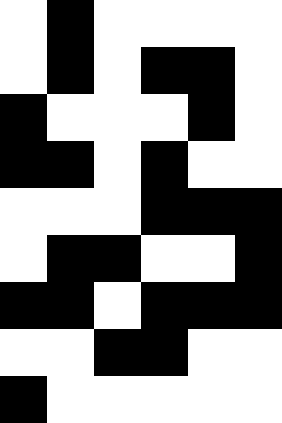[["white", "black", "white", "white", "white", "white"], ["white", "black", "white", "black", "black", "white"], ["black", "white", "white", "white", "black", "white"], ["black", "black", "white", "black", "white", "white"], ["white", "white", "white", "black", "black", "black"], ["white", "black", "black", "white", "white", "black"], ["black", "black", "white", "black", "black", "black"], ["white", "white", "black", "black", "white", "white"], ["black", "white", "white", "white", "white", "white"]]